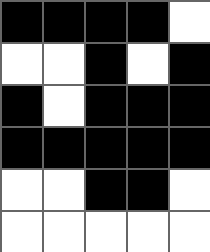[["black", "black", "black", "black", "white"], ["white", "white", "black", "white", "black"], ["black", "white", "black", "black", "black"], ["black", "black", "black", "black", "black"], ["white", "white", "black", "black", "white"], ["white", "white", "white", "white", "white"]]